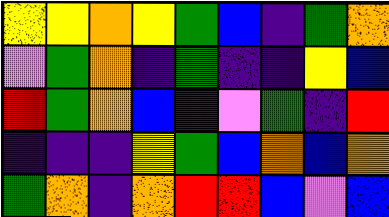[["yellow", "yellow", "orange", "yellow", "green", "blue", "indigo", "green", "orange"], ["violet", "green", "orange", "indigo", "green", "indigo", "indigo", "yellow", "blue"], ["red", "green", "orange", "blue", "indigo", "violet", "green", "indigo", "red"], ["indigo", "indigo", "indigo", "yellow", "green", "blue", "orange", "blue", "orange"], ["green", "orange", "indigo", "orange", "red", "red", "blue", "violet", "blue"]]